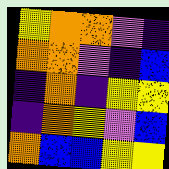[["yellow", "orange", "orange", "violet", "indigo"], ["orange", "orange", "violet", "indigo", "blue"], ["indigo", "orange", "indigo", "yellow", "yellow"], ["indigo", "orange", "yellow", "violet", "blue"], ["orange", "blue", "blue", "yellow", "yellow"]]